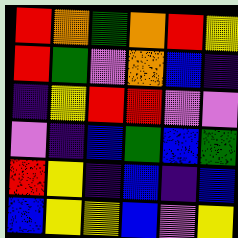[["red", "orange", "green", "orange", "red", "yellow"], ["red", "green", "violet", "orange", "blue", "indigo"], ["indigo", "yellow", "red", "red", "violet", "violet"], ["violet", "indigo", "blue", "green", "blue", "green"], ["red", "yellow", "indigo", "blue", "indigo", "blue"], ["blue", "yellow", "yellow", "blue", "violet", "yellow"]]